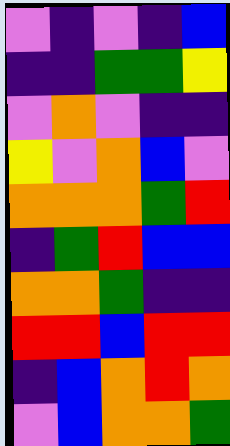[["violet", "indigo", "violet", "indigo", "blue"], ["indigo", "indigo", "green", "green", "yellow"], ["violet", "orange", "violet", "indigo", "indigo"], ["yellow", "violet", "orange", "blue", "violet"], ["orange", "orange", "orange", "green", "red"], ["indigo", "green", "red", "blue", "blue"], ["orange", "orange", "green", "indigo", "indigo"], ["red", "red", "blue", "red", "red"], ["indigo", "blue", "orange", "red", "orange"], ["violet", "blue", "orange", "orange", "green"]]